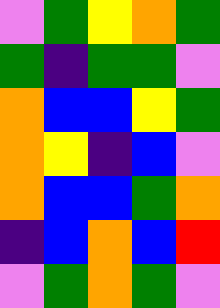[["violet", "green", "yellow", "orange", "green"], ["green", "indigo", "green", "green", "violet"], ["orange", "blue", "blue", "yellow", "green"], ["orange", "yellow", "indigo", "blue", "violet"], ["orange", "blue", "blue", "green", "orange"], ["indigo", "blue", "orange", "blue", "red"], ["violet", "green", "orange", "green", "violet"]]